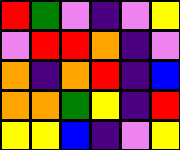[["red", "green", "violet", "indigo", "violet", "yellow"], ["violet", "red", "red", "orange", "indigo", "violet"], ["orange", "indigo", "orange", "red", "indigo", "blue"], ["orange", "orange", "green", "yellow", "indigo", "red"], ["yellow", "yellow", "blue", "indigo", "violet", "yellow"]]